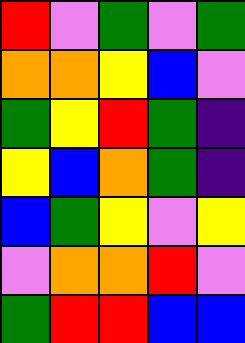[["red", "violet", "green", "violet", "green"], ["orange", "orange", "yellow", "blue", "violet"], ["green", "yellow", "red", "green", "indigo"], ["yellow", "blue", "orange", "green", "indigo"], ["blue", "green", "yellow", "violet", "yellow"], ["violet", "orange", "orange", "red", "violet"], ["green", "red", "red", "blue", "blue"]]